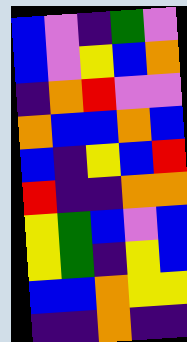[["blue", "violet", "indigo", "green", "violet"], ["blue", "violet", "yellow", "blue", "orange"], ["indigo", "orange", "red", "violet", "violet"], ["orange", "blue", "blue", "orange", "blue"], ["blue", "indigo", "yellow", "blue", "red"], ["red", "indigo", "indigo", "orange", "orange"], ["yellow", "green", "blue", "violet", "blue"], ["yellow", "green", "indigo", "yellow", "blue"], ["blue", "blue", "orange", "yellow", "yellow"], ["indigo", "indigo", "orange", "indigo", "indigo"]]